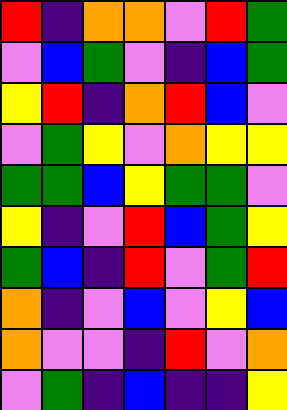[["red", "indigo", "orange", "orange", "violet", "red", "green"], ["violet", "blue", "green", "violet", "indigo", "blue", "green"], ["yellow", "red", "indigo", "orange", "red", "blue", "violet"], ["violet", "green", "yellow", "violet", "orange", "yellow", "yellow"], ["green", "green", "blue", "yellow", "green", "green", "violet"], ["yellow", "indigo", "violet", "red", "blue", "green", "yellow"], ["green", "blue", "indigo", "red", "violet", "green", "red"], ["orange", "indigo", "violet", "blue", "violet", "yellow", "blue"], ["orange", "violet", "violet", "indigo", "red", "violet", "orange"], ["violet", "green", "indigo", "blue", "indigo", "indigo", "yellow"]]